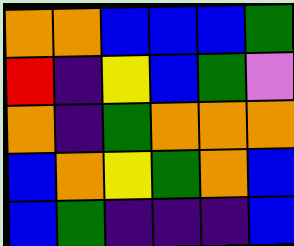[["orange", "orange", "blue", "blue", "blue", "green"], ["red", "indigo", "yellow", "blue", "green", "violet"], ["orange", "indigo", "green", "orange", "orange", "orange"], ["blue", "orange", "yellow", "green", "orange", "blue"], ["blue", "green", "indigo", "indigo", "indigo", "blue"]]